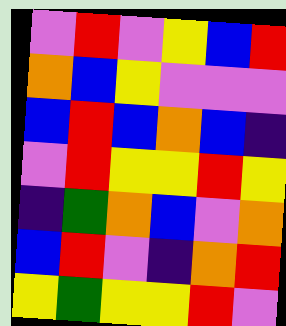[["violet", "red", "violet", "yellow", "blue", "red"], ["orange", "blue", "yellow", "violet", "violet", "violet"], ["blue", "red", "blue", "orange", "blue", "indigo"], ["violet", "red", "yellow", "yellow", "red", "yellow"], ["indigo", "green", "orange", "blue", "violet", "orange"], ["blue", "red", "violet", "indigo", "orange", "red"], ["yellow", "green", "yellow", "yellow", "red", "violet"]]